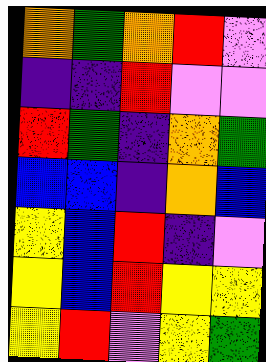[["orange", "green", "orange", "red", "violet"], ["indigo", "indigo", "red", "violet", "violet"], ["red", "green", "indigo", "orange", "green"], ["blue", "blue", "indigo", "orange", "blue"], ["yellow", "blue", "red", "indigo", "violet"], ["yellow", "blue", "red", "yellow", "yellow"], ["yellow", "red", "violet", "yellow", "green"]]